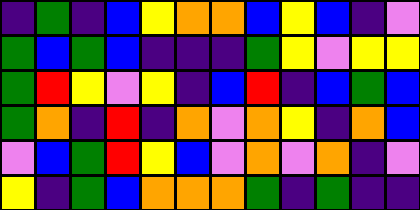[["indigo", "green", "indigo", "blue", "yellow", "orange", "orange", "blue", "yellow", "blue", "indigo", "violet"], ["green", "blue", "green", "blue", "indigo", "indigo", "indigo", "green", "yellow", "violet", "yellow", "yellow"], ["green", "red", "yellow", "violet", "yellow", "indigo", "blue", "red", "indigo", "blue", "green", "blue"], ["green", "orange", "indigo", "red", "indigo", "orange", "violet", "orange", "yellow", "indigo", "orange", "blue"], ["violet", "blue", "green", "red", "yellow", "blue", "violet", "orange", "violet", "orange", "indigo", "violet"], ["yellow", "indigo", "green", "blue", "orange", "orange", "orange", "green", "indigo", "green", "indigo", "indigo"]]